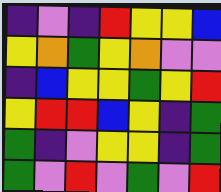[["indigo", "violet", "indigo", "red", "yellow", "yellow", "blue"], ["yellow", "orange", "green", "yellow", "orange", "violet", "violet"], ["indigo", "blue", "yellow", "yellow", "green", "yellow", "red"], ["yellow", "red", "red", "blue", "yellow", "indigo", "green"], ["green", "indigo", "violet", "yellow", "yellow", "indigo", "green"], ["green", "violet", "red", "violet", "green", "violet", "red"]]